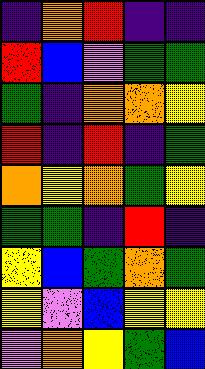[["indigo", "orange", "red", "indigo", "indigo"], ["red", "blue", "violet", "green", "green"], ["green", "indigo", "orange", "orange", "yellow"], ["red", "indigo", "red", "indigo", "green"], ["orange", "yellow", "orange", "green", "yellow"], ["green", "green", "indigo", "red", "indigo"], ["yellow", "blue", "green", "orange", "green"], ["yellow", "violet", "blue", "yellow", "yellow"], ["violet", "orange", "yellow", "green", "blue"]]